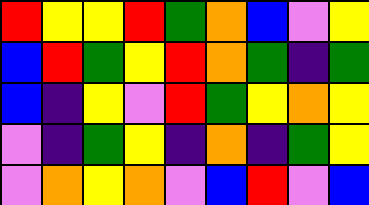[["red", "yellow", "yellow", "red", "green", "orange", "blue", "violet", "yellow"], ["blue", "red", "green", "yellow", "red", "orange", "green", "indigo", "green"], ["blue", "indigo", "yellow", "violet", "red", "green", "yellow", "orange", "yellow"], ["violet", "indigo", "green", "yellow", "indigo", "orange", "indigo", "green", "yellow"], ["violet", "orange", "yellow", "orange", "violet", "blue", "red", "violet", "blue"]]